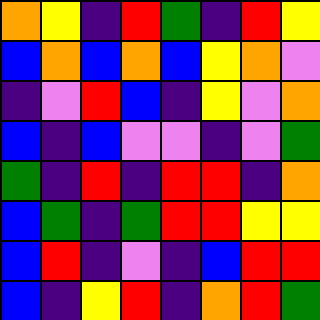[["orange", "yellow", "indigo", "red", "green", "indigo", "red", "yellow"], ["blue", "orange", "blue", "orange", "blue", "yellow", "orange", "violet"], ["indigo", "violet", "red", "blue", "indigo", "yellow", "violet", "orange"], ["blue", "indigo", "blue", "violet", "violet", "indigo", "violet", "green"], ["green", "indigo", "red", "indigo", "red", "red", "indigo", "orange"], ["blue", "green", "indigo", "green", "red", "red", "yellow", "yellow"], ["blue", "red", "indigo", "violet", "indigo", "blue", "red", "red"], ["blue", "indigo", "yellow", "red", "indigo", "orange", "red", "green"]]